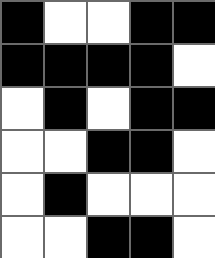[["black", "white", "white", "black", "black"], ["black", "black", "black", "black", "white"], ["white", "black", "white", "black", "black"], ["white", "white", "black", "black", "white"], ["white", "black", "white", "white", "white"], ["white", "white", "black", "black", "white"]]